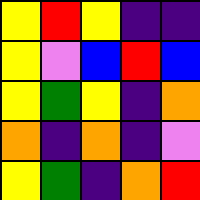[["yellow", "red", "yellow", "indigo", "indigo"], ["yellow", "violet", "blue", "red", "blue"], ["yellow", "green", "yellow", "indigo", "orange"], ["orange", "indigo", "orange", "indigo", "violet"], ["yellow", "green", "indigo", "orange", "red"]]